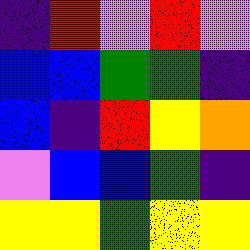[["indigo", "red", "violet", "red", "violet"], ["blue", "blue", "green", "green", "indigo"], ["blue", "indigo", "red", "yellow", "orange"], ["violet", "blue", "blue", "green", "indigo"], ["yellow", "yellow", "green", "yellow", "yellow"]]